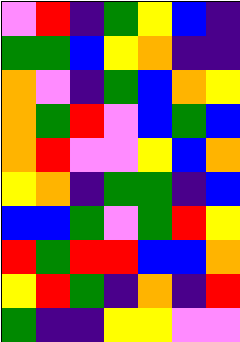[["violet", "red", "indigo", "green", "yellow", "blue", "indigo"], ["green", "green", "blue", "yellow", "orange", "indigo", "indigo"], ["orange", "violet", "indigo", "green", "blue", "orange", "yellow"], ["orange", "green", "red", "violet", "blue", "green", "blue"], ["orange", "red", "violet", "violet", "yellow", "blue", "orange"], ["yellow", "orange", "indigo", "green", "green", "indigo", "blue"], ["blue", "blue", "green", "violet", "green", "red", "yellow"], ["red", "green", "red", "red", "blue", "blue", "orange"], ["yellow", "red", "green", "indigo", "orange", "indigo", "red"], ["green", "indigo", "indigo", "yellow", "yellow", "violet", "violet"]]